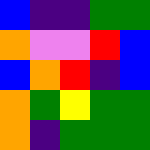[["blue", "indigo", "indigo", "green", "green"], ["orange", "violet", "violet", "red", "blue"], ["blue", "orange", "red", "indigo", "blue"], ["orange", "green", "yellow", "green", "green"], ["orange", "indigo", "green", "green", "green"]]